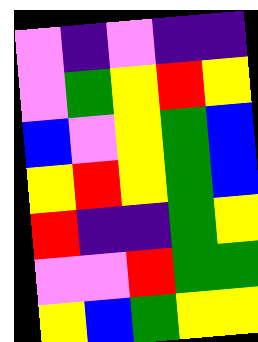[["violet", "indigo", "violet", "indigo", "indigo"], ["violet", "green", "yellow", "red", "yellow"], ["blue", "violet", "yellow", "green", "blue"], ["yellow", "red", "yellow", "green", "blue"], ["red", "indigo", "indigo", "green", "yellow"], ["violet", "violet", "red", "green", "green"], ["yellow", "blue", "green", "yellow", "yellow"]]